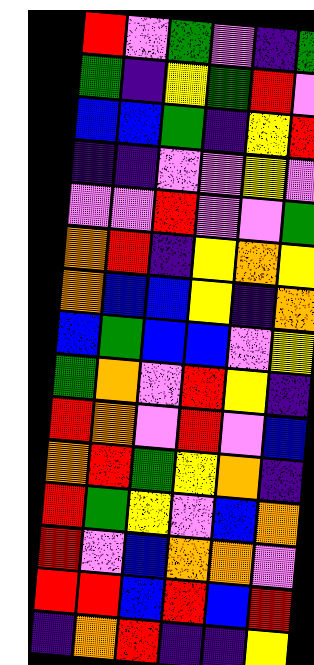[["red", "violet", "green", "violet", "indigo", "green"], ["green", "indigo", "yellow", "green", "red", "violet"], ["blue", "blue", "green", "indigo", "yellow", "red"], ["indigo", "indigo", "violet", "violet", "yellow", "violet"], ["violet", "violet", "red", "violet", "violet", "green"], ["orange", "red", "indigo", "yellow", "orange", "yellow"], ["orange", "blue", "blue", "yellow", "indigo", "orange"], ["blue", "green", "blue", "blue", "violet", "yellow"], ["green", "orange", "violet", "red", "yellow", "indigo"], ["red", "orange", "violet", "red", "violet", "blue"], ["orange", "red", "green", "yellow", "orange", "indigo"], ["red", "green", "yellow", "violet", "blue", "orange"], ["red", "violet", "blue", "orange", "orange", "violet"], ["red", "red", "blue", "red", "blue", "red"], ["indigo", "orange", "red", "indigo", "indigo", "yellow"]]